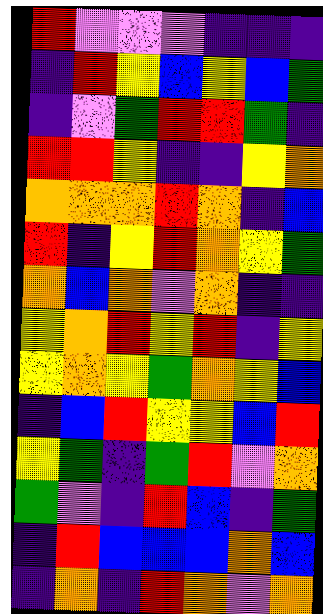[["red", "violet", "violet", "violet", "indigo", "indigo", "indigo"], ["indigo", "red", "yellow", "blue", "yellow", "blue", "green"], ["indigo", "violet", "green", "red", "red", "green", "indigo"], ["red", "red", "yellow", "indigo", "indigo", "yellow", "orange"], ["orange", "orange", "orange", "red", "orange", "indigo", "blue"], ["red", "indigo", "yellow", "red", "orange", "yellow", "green"], ["orange", "blue", "orange", "violet", "orange", "indigo", "indigo"], ["yellow", "orange", "red", "yellow", "red", "indigo", "yellow"], ["yellow", "orange", "yellow", "green", "orange", "yellow", "blue"], ["indigo", "blue", "red", "yellow", "yellow", "blue", "red"], ["yellow", "green", "indigo", "green", "red", "violet", "orange"], ["green", "violet", "indigo", "red", "blue", "indigo", "green"], ["indigo", "red", "blue", "blue", "blue", "orange", "blue"], ["indigo", "orange", "indigo", "red", "orange", "violet", "orange"]]